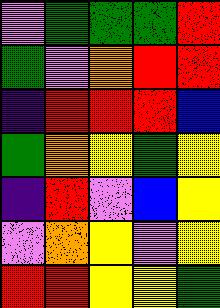[["violet", "green", "green", "green", "red"], ["green", "violet", "orange", "red", "red"], ["indigo", "red", "red", "red", "blue"], ["green", "orange", "yellow", "green", "yellow"], ["indigo", "red", "violet", "blue", "yellow"], ["violet", "orange", "yellow", "violet", "yellow"], ["red", "red", "yellow", "yellow", "green"]]